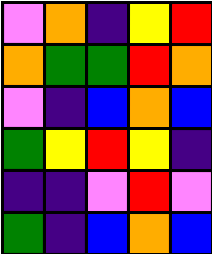[["violet", "orange", "indigo", "yellow", "red"], ["orange", "green", "green", "red", "orange"], ["violet", "indigo", "blue", "orange", "blue"], ["green", "yellow", "red", "yellow", "indigo"], ["indigo", "indigo", "violet", "red", "violet"], ["green", "indigo", "blue", "orange", "blue"]]